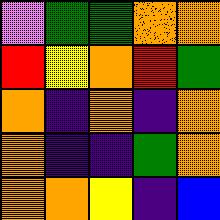[["violet", "green", "green", "orange", "orange"], ["red", "yellow", "orange", "red", "green"], ["orange", "indigo", "orange", "indigo", "orange"], ["orange", "indigo", "indigo", "green", "orange"], ["orange", "orange", "yellow", "indigo", "blue"]]